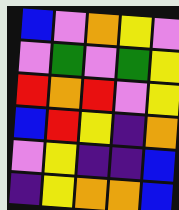[["blue", "violet", "orange", "yellow", "violet"], ["violet", "green", "violet", "green", "yellow"], ["red", "orange", "red", "violet", "yellow"], ["blue", "red", "yellow", "indigo", "orange"], ["violet", "yellow", "indigo", "indigo", "blue"], ["indigo", "yellow", "orange", "orange", "blue"]]